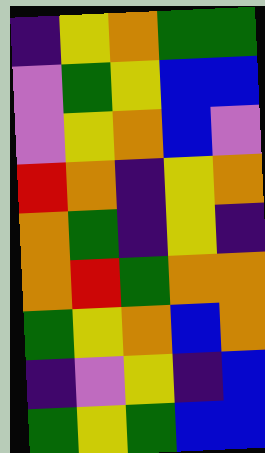[["indigo", "yellow", "orange", "green", "green"], ["violet", "green", "yellow", "blue", "blue"], ["violet", "yellow", "orange", "blue", "violet"], ["red", "orange", "indigo", "yellow", "orange"], ["orange", "green", "indigo", "yellow", "indigo"], ["orange", "red", "green", "orange", "orange"], ["green", "yellow", "orange", "blue", "orange"], ["indigo", "violet", "yellow", "indigo", "blue"], ["green", "yellow", "green", "blue", "blue"]]